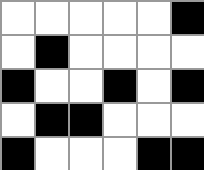[["white", "white", "white", "white", "white", "black"], ["white", "black", "white", "white", "white", "white"], ["black", "white", "white", "black", "white", "black"], ["white", "black", "black", "white", "white", "white"], ["black", "white", "white", "white", "black", "black"]]